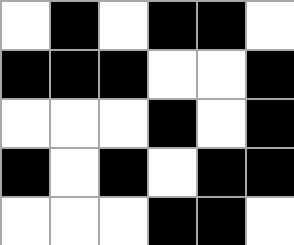[["white", "black", "white", "black", "black", "white"], ["black", "black", "black", "white", "white", "black"], ["white", "white", "white", "black", "white", "black"], ["black", "white", "black", "white", "black", "black"], ["white", "white", "white", "black", "black", "white"]]